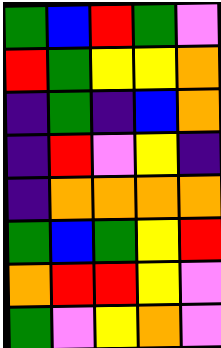[["green", "blue", "red", "green", "violet"], ["red", "green", "yellow", "yellow", "orange"], ["indigo", "green", "indigo", "blue", "orange"], ["indigo", "red", "violet", "yellow", "indigo"], ["indigo", "orange", "orange", "orange", "orange"], ["green", "blue", "green", "yellow", "red"], ["orange", "red", "red", "yellow", "violet"], ["green", "violet", "yellow", "orange", "violet"]]